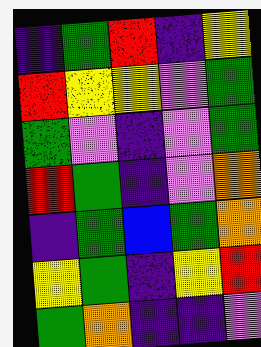[["indigo", "green", "red", "indigo", "yellow"], ["red", "yellow", "yellow", "violet", "green"], ["green", "violet", "indigo", "violet", "green"], ["red", "green", "indigo", "violet", "orange"], ["indigo", "green", "blue", "green", "orange"], ["yellow", "green", "indigo", "yellow", "red"], ["green", "orange", "indigo", "indigo", "violet"]]